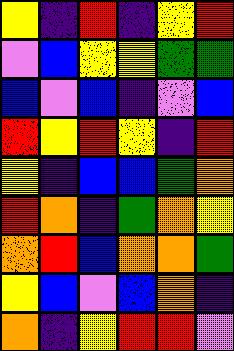[["yellow", "indigo", "red", "indigo", "yellow", "red"], ["violet", "blue", "yellow", "yellow", "green", "green"], ["blue", "violet", "blue", "indigo", "violet", "blue"], ["red", "yellow", "red", "yellow", "indigo", "red"], ["yellow", "indigo", "blue", "blue", "green", "orange"], ["red", "orange", "indigo", "green", "orange", "yellow"], ["orange", "red", "blue", "orange", "orange", "green"], ["yellow", "blue", "violet", "blue", "orange", "indigo"], ["orange", "indigo", "yellow", "red", "red", "violet"]]